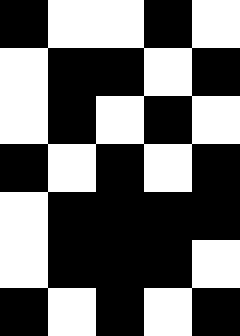[["black", "white", "white", "black", "white"], ["white", "black", "black", "white", "black"], ["white", "black", "white", "black", "white"], ["black", "white", "black", "white", "black"], ["white", "black", "black", "black", "black"], ["white", "black", "black", "black", "white"], ["black", "white", "black", "white", "black"]]